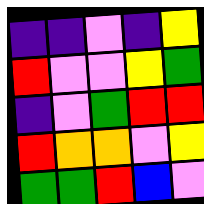[["indigo", "indigo", "violet", "indigo", "yellow"], ["red", "violet", "violet", "yellow", "green"], ["indigo", "violet", "green", "red", "red"], ["red", "orange", "orange", "violet", "yellow"], ["green", "green", "red", "blue", "violet"]]